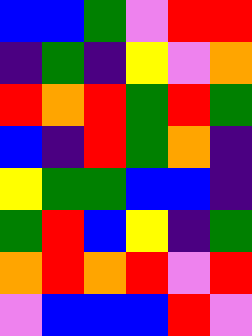[["blue", "blue", "green", "violet", "red", "red"], ["indigo", "green", "indigo", "yellow", "violet", "orange"], ["red", "orange", "red", "green", "red", "green"], ["blue", "indigo", "red", "green", "orange", "indigo"], ["yellow", "green", "green", "blue", "blue", "indigo"], ["green", "red", "blue", "yellow", "indigo", "green"], ["orange", "red", "orange", "red", "violet", "red"], ["violet", "blue", "blue", "blue", "red", "violet"]]